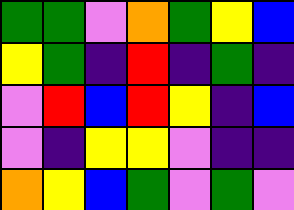[["green", "green", "violet", "orange", "green", "yellow", "blue"], ["yellow", "green", "indigo", "red", "indigo", "green", "indigo"], ["violet", "red", "blue", "red", "yellow", "indigo", "blue"], ["violet", "indigo", "yellow", "yellow", "violet", "indigo", "indigo"], ["orange", "yellow", "blue", "green", "violet", "green", "violet"]]